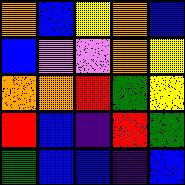[["orange", "blue", "yellow", "orange", "blue"], ["blue", "violet", "violet", "orange", "yellow"], ["orange", "orange", "red", "green", "yellow"], ["red", "blue", "indigo", "red", "green"], ["green", "blue", "blue", "indigo", "blue"]]